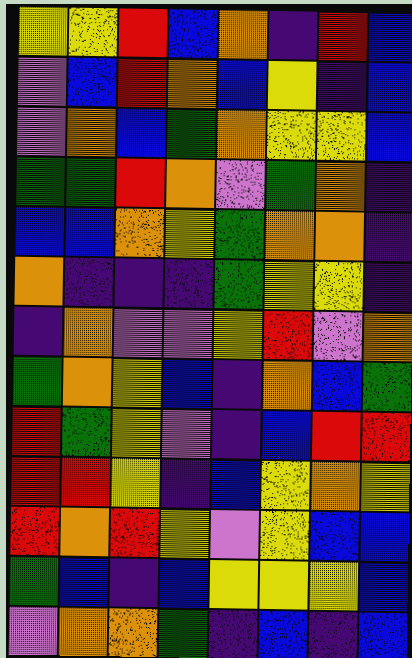[["yellow", "yellow", "red", "blue", "orange", "indigo", "red", "blue"], ["violet", "blue", "red", "orange", "blue", "yellow", "indigo", "blue"], ["violet", "orange", "blue", "green", "orange", "yellow", "yellow", "blue"], ["green", "green", "red", "orange", "violet", "green", "orange", "indigo"], ["blue", "blue", "orange", "yellow", "green", "orange", "orange", "indigo"], ["orange", "indigo", "indigo", "indigo", "green", "yellow", "yellow", "indigo"], ["indigo", "orange", "violet", "violet", "yellow", "red", "violet", "orange"], ["green", "orange", "yellow", "blue", "indigo", "orange", "blue", "green"], ["red", "green", "yellow", "violet", "indigo", "blue", "red", "red"], ["red", "red", "yellow", "indigo", "blue", "yellow", "orange", "yellow"], ["red", "orange", "red", "yellow", "violet", "yellow", "blue", "blue"], ["green", "blue", "indigo", "blue", "yellow", "yellow", "yellow", "blue"], ["violet", "orange", "orange", "green", "indigo", "blue", "indigo", "blue"]]